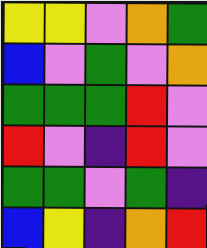[["yellow", "yellow", "violet", "orange", "green"], ["blue", "violet", "green", "violet", "orange"], ["green", "green", "green", "red", "violet"], ["red", "violet", "indigo", "red", "violet"], ["green", "green", "violet", "green", "indigo"], ["blue", "yellow", "indigo", "orange", "red"]]